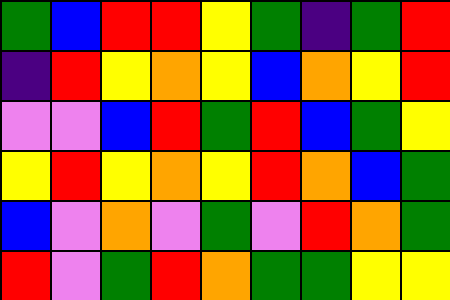[["green", "blue", "red", "red", "yellow", "green", "indigo", "green", "red"], ["indigo", "red", "yellow", "orange", "yellow", "blue", "orange", "yellow", "red"], ["violet", "violet", "blue", "red", "green", "red", "blue", "green", "yellow"], ["yellow", "red", "yellow", "orange", "yellow", "red", "orange", "blue", "green"], ["blue", "violet", "orange", "violet", "green", "violet", "red", "orange", "green"], ["red", "violet", "green", "red", "orange", "green", "green", "yellow", "yellow"]]